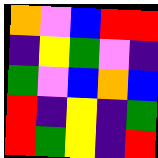[["orange", "violet", "blue", "red", "red"], ["indigo", "yellow", "green", "violet", "indigo"], ["green", "violet", "blue", "orange", "blue"], ["red", "indigo", "yellow", "indigo", "green"], ["red", "green", "yellow", "indigo", "red"]]